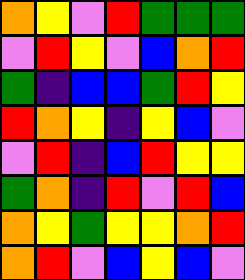[["orange", "yellow", "violet", "red", "green", "green", "green"], ["violet", "red", "yellow", "violet", "blue", "orange", "red"], ["green", "indigo", "blue", "blue", "green", "red", "yellow"], ["red", "orange", "yellow", "indigo", "yellow", "blue", "violet"], ["violet", "red", "indigo", "blue", "red", "yellow", "yellow"], ["green", "orange", "indigo", "red", "violet", "red", "blue"], ["orange", "yellow", "green", "yellow", "yellow", "orange", "red"], ["orange", "red", "violet", "blue", "yellow", "blue", "violet"]]